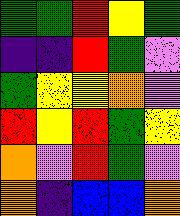[["green", "green", "red", "yellow", "green"], ["indigo", "indigo", "red", "green", "violet"], ["green", "yellow", "yellow", "orange", "violet"], ["red", "yellow", "red", "green", "yellow"], ["orange", "violet", "red", "green", "violet"], ["orange", "indigo", "blue", "blue", "orange"]]